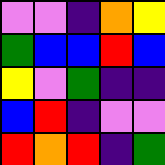[["violet", "violet", "indigo", "orange", "yellow"], ["green", "blue", "blue", "red", "blue"], ["yellow", "violet", "green", "indigo", "indigo"], ["blue", "red", "indigo", "violet", "violet"], ["red", "orange", "red", "indigo", "green"]]